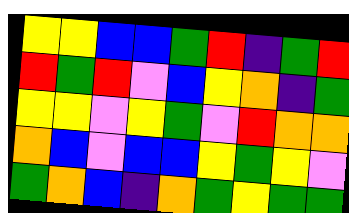[["yellow", "yellow", "blue", "blue", "green", "red", "indigo", "green", "red"], ["red", "green", "red", "violet", "blue", "yellow", "orange", "indigo", "green"], ["yellow", "yellow", "violet", "yellow", "green", "violet", "red", "orange", "orange"], ["orange", "blue", "violet", "blue", "blue", "yellow", "green", "yellow", "violet"], ["green", "orange", "blue", "indigo", "orange", "green", "yellow", "green", "green"]]